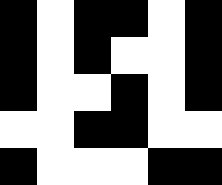[["black", "white", "black", "black", "white", "black"], ["black", "white", "black", "white", "white", "black"], ["black", "white", "white", "black", "white", "black"], ["white", "white", "black", "black", "white", "white"], ["black", "white", "white", "white", "black", "black"]]